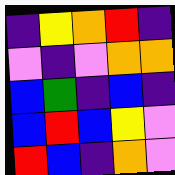[["indigo", "yellow", "orange", "red", "indigo"], ["violet", "indigo", "violet", "orange", "orange"], ["blue", "green", "indigo", "blue", "indigo"], ["blue", "red", "blue", "yellow", "violet"], ["red", "blue", "indigo", "orange", "violet"]]